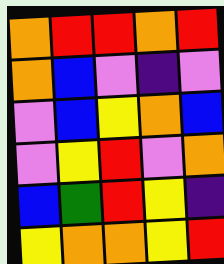[["orange", "red", "red", "orange", "red"], ["orange", "blue", "violet", "indigo", "violet"], ["violet", "blue", "yellow", "orange", "blue"], ["violet", "yellow", "red", "violet", "orange"], ["blue", "green", "red", "yellow", "indigo"], ["yellow", "orange", "orange", "yellow", "red"]]